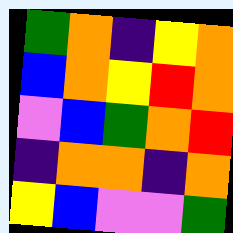[["green", "orange", "indigo", "yellow", "orange"], ["blue", "orange", "yellow", "red", "orange"], ["violet", "blue", "green", "orange", "red"], ["indigo", "orange", "orange", "indigo", "orange"], ["yellow", "blue", "violet", "violet", "green"]]